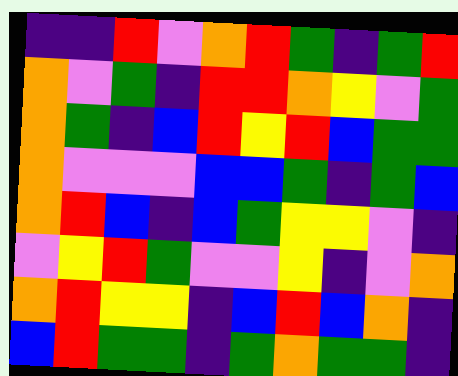[["indigo", "indigo", "red", "violet", "orange", "red", "green", "indigo", "green", "red"], ["orange", "violet", "green", "indigo", "red", "red", "orange", "yellow", "violet", "green"], ["orange", "green", "indigo", "blue", "red", "yellow", "red", "blue", "green", "green"], ["orange", "violet", "violet", "violet", "blue", "blue", "green", "indigo", "green", "blue"], ["orange", "red", "blue", "indigo", "blue", "green", "yellow", "yellow", "violet", "indigo"], ["violet", "yellow", "red", "green", "violet", "violet", "yellow", "indigo", "violet", "orange"], ["orange", "red", "yellow", "yellow", "indigo", "blue", "red", "blue", "orange", "indigo"], ["blue", "red", "green", "green", "indigo", "green", "orange", "green", "green", "indigo"]]